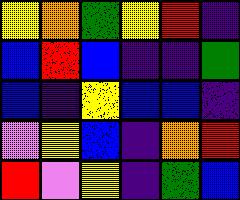[["yellow", "orange", "green", "yellow", "red", "indigo"], ["blue", "red", "blue", "indigo", "indigo", "green"], ["blue", "indigo", "yellow", "blue", "blue", "indigo"], ["violet", "yellow", "blue", "indigo", "orange", "red"], ["red", "violet", "yellow", "indigo", "green", "blue"]]